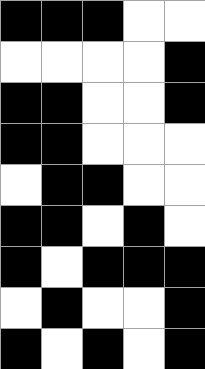[["black", "black", "black", "white", "white"], ["white", "white", "white", "white", "black"], ["black", "black", "white", "white", "black"], ["black", "black", "white", "white", "white"], ["white", "black", "black", "white", "white"], ["black", "black", "white", "black", "white"], ["black", "white", "black", "black", "black"], ["white", "black", "white", "white", "black"], ["black", "white", "black", "white", "black"]]